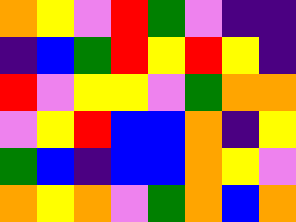[["orange", "yellow", "violet", "red", "green", "violet", "indigo", "indigo"], ["indigo", "blue", "green", "red", "yellow", "red", "yellow", "indigo"], ["red", "violet", "yellow", "yellow", "violet", "green", "orange", "orange"], ["violet", "yellow", "red", "blue", "blue", "orange", "indigo", "yellow"], ["green", "blue", "indigo", "blue", "blue", "orange", "yellow", "violet"], ["orange", "yellow", "orange", "violet", "green", "orange", "blue", "orange"]]